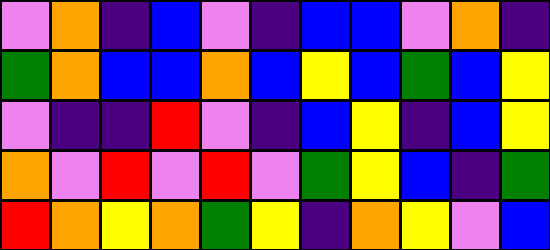[["violet", "orange", "indigo", "blue", "violet", "indigo", "blue", "blue", "violet", "orange", "indigo"], ["green", "orange", "blue", "blue", "orange", "blue", "yellow", "blue", "green", "blue", "yellow"], ["violet", "indigo", "indigo", "red", "violet", "indigo", "blue", "yellow", "indigo", "blue", "yellow"], ["orange", "violet", "red", "violet", "red", "violet", "green", "yellow", "blue", "indigo", "green"], ["red", "orange", "yellow", "orange", "green", "yellow", "indigo", "orange", "yellow", "violet", "blue"]]